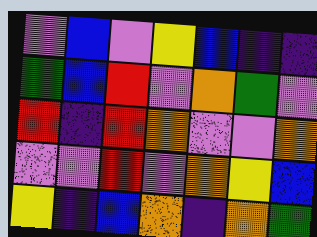[["violet", "blue", "violet", "yellow", "blue", "indigo", "indigo"], ["green", "blue", "red", "violet", "orange", "green", "violet"], ["red", "indigo", "red", "orange", "violet", "violet", "orange"], ["violet", "violet", "red", "violet", "orange", "yellow", "blue"], ["yellow", "indigo", "blue", "orange", "indigo", "orange", "green"]]